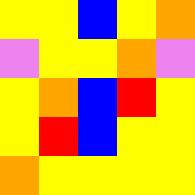[["yellow", "yellow", "blue", "yellow", "orange"], ["violet", "yellow", "yellow", "orange", "violet"], ["yellow", "orange", "blue", "red", "yellow"], ["yellow", "red", "blue", "yellow", "yellow"], ["orange", "yellow", "yellow", "yellow", "yellow"]]